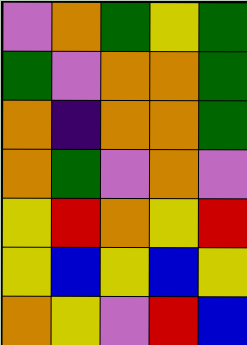[["violet", "orange", "green", "yellow", "green"], ["green", "violet", "orange", "orange", "green"], ["orange", "indigo", "orange", "orange", "green"], ["orange", "green", "violet", "orange", "violet"], ["yellow", "red", "orange", "yellow", "red"], ["yellow", "blue", "yellow", "blue", "yellow"], ["orange", "yellow", "violet", "red", "blue"]]